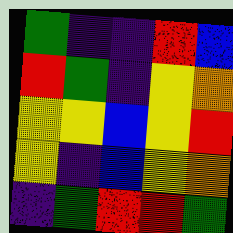[["green", "indigo", "indigo", "red", "blue"], ["red", "green", "indigo", "yellow", "orange"], ["yellow", "yellow", "blue", "yellow", "red"], ["yellow", "indigo", "blue", "yellow", "orange"], ["indigo", "green", "red", "red", "green"]]